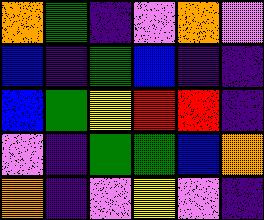[["orange", "green", "indigo", "violet", "orange", "violet"], ["blue", "indigo", "green", "blue", "indigo", "indigo"], ["blue", "green", "yellow", "red", "red", "indigo"], ["violet", "indigo", "green", "green", "blue", "orange"], ["orange", "indigo", "violet", "yellow", "violet", "indigo"]]